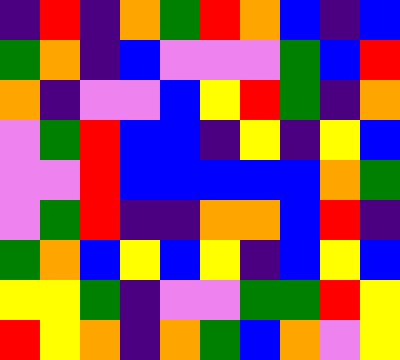[["indigo", "red", "indigo", "orange", "green", "red", "orange", "blue", "indigo", "blue"], ["green", "orange", "indigo", "blue", "violet", "violet", "violet", "green", "blue", "red"], ["orange", "indigo", "violet", "violet", "blue", "yellow", "red", "green", "indigo", "orange"], ["violet", "green", "red", "blue", "blue", "indigo", "yellow", "indigo", "yellow", "blue"], ["violet", "violet", "red", "blue", "blue", "blue", "blue", "blue", "orange", "green"], ["violet", "green", "red", "indigo", "indigo", "orange", "orange", "blue", "red", "indigo"], ["green", "orange", "blue", "yellow", "blue", "yellow", "indigo", "blue", "yellow", "blue"], ["yellow", "yellow", "green", "indigo", "violet", "violet", "green", "green", "red", "yellow"], ["red", "yellow", "orange", "indigo", "orange", "green", "blue", "orange", "violet", "yellow"]]